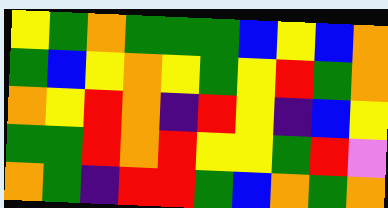[["yellow", "green", "orange", "green", "green", "green", "blue", "yellow", "blue", "orange"], ["green", "blue", "yellow", "orange", "yellow", "green", "yellow", "red", "green", "orange"], ["orange", "yellow", "red", "orange", "indigo", "red", "yellow", "indigo", "blue", "yellow"], ["green", "green", "red", "orange", "red", "yellow", "yellow", "green", "red", "violet"], ["orange", "green", "indigo", "red", "red", "green", "blue", "orange", "green", "orange"]]